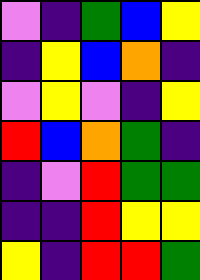[["violet", "indigo", "green", "blue", "yellow"], ["indigo", "yellow", "blue", "orange", "indigo"], ["violet", "yellow", "violet", "indigo", "yellow"], ["red", "blue", "orange", "green", "indigo"], ["indigo", "violet", "red", "green", "green"], ["indigo", "indigo", "red", "yellow", "yellow"], ["yellow", "indigo", "red", "red", "green"]]